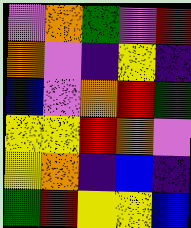[["violet", "orange", "green", "violet", "red"], ["orange", "violet", "indigo", "yellow", "indigo"], ["blue", "violet", "orange", "red", "green"], ["yellow", "yellow", "red", "orange", "violet"], ["yellow", "orange", "indigo", "blue", "indigo"], ["green", "red", "yellow", "yellow", "blue"]]